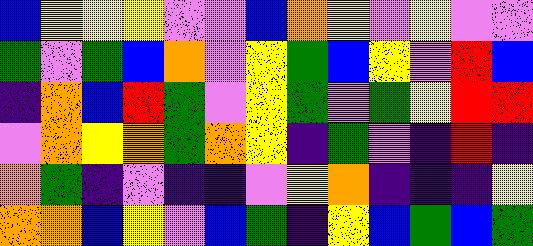[["blue", "yellow", "yellow", "yellow", "violet", "violet", "blue", "orange", "yellow", "violet", "yellow", "violet", "violet"], ["green", "violet", "green", "blue", "orange", "violet", "yellow", "green", "blue", "yellow", "violet", "red", "blue"], ["indigo", "orange", "blue", "red", "green", "violet", "yellow", "green", "violet", "green", "yellow", "red", "red"], ["violet", "orange", "yellow", "orange", "green", "orange", "yellow", "indigo", "green", "violet", "indigo", "red", "indigo"], ["orange", "green", "indigo", "violet", "indigo", "indigo", "violet", "yellow", "orange", "indigo", "indigo", "indigo", "yellow"], ["orange", "orange", "blue", "yellow", "violet", "blue", "green", "indigo", "yellow", "blue", "green", "blue", "green"]]